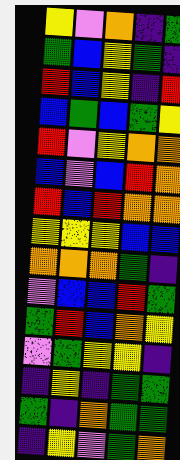[["yellow", "violet", "orange", "indigo", "green"], ["green", "blue", "yellow", "green", "indigo"], ["red", "blue", "yellow", "indigo", "red"], ["blue", "green", "blue", "green", "yellow"], ["red", "violet", "yellow", "orange", "orange"], ["blue", "violet", "blue", "red", "orange"], ["red", "blue", "red", "orange", "orange"], ["yellow", "yellow", "yellow", "blue", "blue"], ["orange", "orange", "orange", "green", "indigo"], ["violet", "blue", "blue", "red", "green"], ["green", "red", "blue", "orange", "yellow"], ["violet", "green", "yellow", "yellow", "indigo"], ["indigo", "yellow", "indigo", "green", "green"], ["green", "indigo", "orange", "green", "green"], ["indigo", "yellow", "violet", "green", "orange"]]